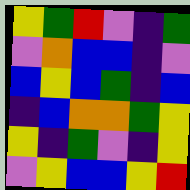[["yellow", "green", "red", "violet", "indigo", "green"], ["violet", "orange", "blue", "blue", "indigo", "violet"], ["blue", "yellow", "blue", "green", "indigo", "blue"], ["indigo", "blue", "orange", "orange", "green", "yellow"], ["yellow", "indigo", "green", "violet", "indigo", "yellow"], ["violet", "yellow", "blue", "blue", "yellow", "red"]]